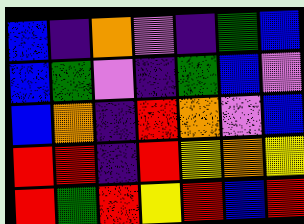[["blue", "indigo", "orange", "violet", "indigo", "green", "blue"], ["blue", "green", "violet", "indigo", "green", "blue", "violet"], ["blue", "orange", "indigo", "red", "orange", "violet", "blue"], ["red", "red", "indigo", "red", "yellow", "orange", "yellow"], ["red", "green", "red", "yellow", "red", "blue", "red"]]